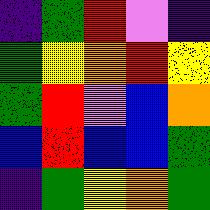[["indigo", "green", "red", "violet", "indigo"], ["green", "yellow", "orange", "red", "yellow"], ["green", "red", "violet", "blue", "orange"], ["blue", "red", "blue", "blue", "green"], ["indigo", "green", "yellow", "orange", "green"]]